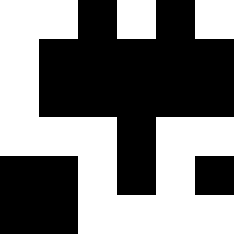[["white", "white", "black", "white", "black", "white"], ["white", "black", "black", "black", "black", "black"], ["white", "black", "black", "black", "black", "black"], ["white", "white", "white", "black", "white", "white"], ["black", "black", "white", "black", "white", "black"], ["black", "black", "white", "white", "white", "white"]]